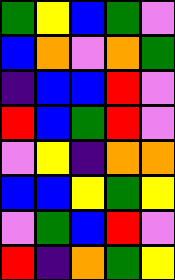[["green", "yellow", "blue", "green", "violet"], ["blue", "orange", "violet", "orange", "green"], ["indigo", "blue", "blue", "red", "violet"], ["red", "blue", "green", "red", "violet"], ["violet", "yellow", "indigo", "orange", "orange"], ["blue", "blue", "yellow", "green", "yellow"], ["violet", "green", "blue", "red", "violet"], ["red", "indigo", "orange", "green", "yellow"]]